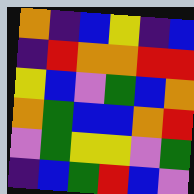[["orange", "indigo", "blue", "yellow", "indigo", "blue"], ["indigo", "red", "orange", "orange", "red", "red"], ["yellow", "blue", "violet", "green", "blue", "orange"], ["orange", "green", "blue", "blue", "orange", "red"], ["violet", "green", "yellow", "yellow", "violet", "green"], ["indigo", "blue", "green", "red", "blue", "violet"]]